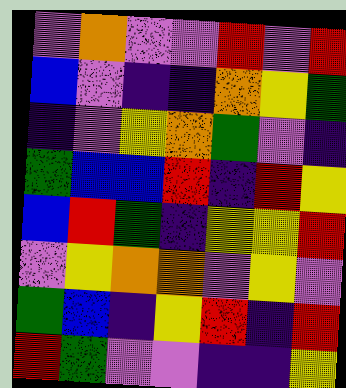[["violet", "orange", "violet", "violet", "red", "violet", "red"], ["blue", "violet", "indigo", "indigo", "orange", "yellow", "green"], ["indigo", "violet", "yellow", "orange", "green", "violet", "indigo"], ["green", "blue", "blue", "red", "indigo", "red", "yellow"], ["blue", "red", "green", "indigo", "yellow", "yellow", "red"], ["violet", "yellow", "orange", "orange", "violet", "yellow", "violet"], ["green", "blue", "indigo", "yellow", "red", "indigo", "red"], ["red", "green", "violet", "violet", "indigo", "indigo", "yellow"]]